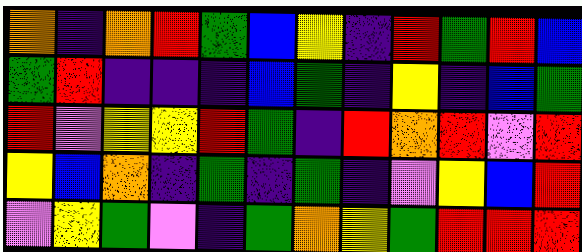[["orange", "indigo", "orange", "red", "green", "blue", "yellow", "indigo", "red", "green", "red", "blue"], ["green", "red", "indigo", "indigo", "indigo", "blue", "green", "indigo", "yellow", "indigo", "blue", "green"], ["red", "violet", "yellow", "yellow", "red", "green", "indigo", "red", "orange", "red", "violet", "red"], ["yellow", "blue", "orange", "indigo", "green", "indigo", "green", "indigo", "violet", "yellow", "blue", "red"], ["violet", "yellow", "green", "violet", "indigo", "green", "orange", "yellow", "green", "red", "red", "red"]]